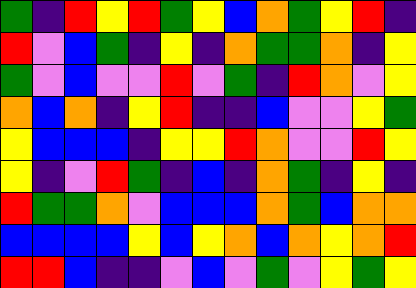[["green", "indigo", "red", "yellow", "red", "green", "yellow", "blue", "orange", "green", "yellow", "red", "indigo"], ["red", "violet", "blue", "green", "indigo", "yellow", "indigo", "orange", "green", "green", "orange", "indigo", "yellow"], ["green", "violet", "blue", "violet", "violet", "red", "violet", "green", "indigo", "red", "orange", "violet", "yellow"], ["orange", "blue", "orange", "indigo", "yellow", "red", "indigo", "indigo", "blue", "violet", "violet", "yellow", "green"], ["yellow", "blue", "blue", "blue", "indigo", "yellow", "yellow", "red", "orange", "violet", "violet", "red", "yellow"], ["yellow", "indigo", "violet", "red", "green", "indigo", "blue", "indigo", "orange", "green", "indigo", "yellow", "indigo"], ["red", "green", "green", "orange", "violet", "blue", "blue", "blue", "orange", "green", "blue", "orange", "orange"], ["blue", "blue", "blue", "blue", "yellow", "blue", "yellow", "orange", "blue", "orange", "yellow", "orange", "red"], ["red", "red", "blue", "indigo", "indigo", "violet", "blue", "violet", "green", "violet", "yellow", "green", "yellow"]]